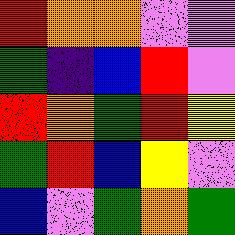[["red", "orange", "orange", "violet", "violet"], ["green", "indigo", "blue", "red", "violet"], ["red", "orange", "green", "red", "yellow"], ["green", "red", "blue", "yellow", "violet"], ["blue", "violet", "green", "orange", "green"]]